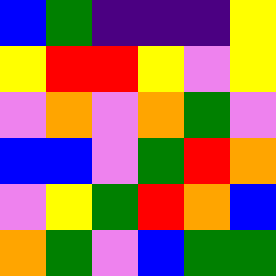[["blue", "green", "indigo", "indigo", "indigo", "yellow"], ["yellow", "red", "red", "yellow", "violet", "yellow"], ["violet", "orange", "violet", "orange", "green", "violet"], ["blue", "blue", "violet", "green", "red", "orange"], ["violet", "yellow", "green", "red", "orange", "blue"], ["orange", "green", "violet", "blue", "green", "green"]]